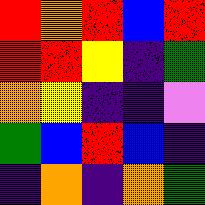[["red", "orange", "red", "blue", "red"], ["red", "red", "yellow", "indigo", "green"], ["orange", "yellow", "indigo", "indigo", "violet"], ["green", "blue", "red", "blue", "indigo"], ["indigo", "orange", "indigo", "orange", "green"]]